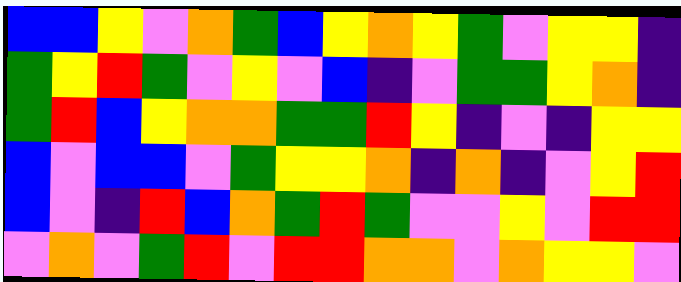[["blue", "blue", "yellow", "violet", "orange", "green", "blue", "yellow", "orange", "yellow", "green", "violet", "yellow", "yellow", "indigo"], ["green", "yellow", "red", "green", "violet", "yellow", "violet", "blue", "indigo", "violet", "green", "green", "yellow", "orange", "indigo"], ["green", "red", "blue", "yellow", "orange", "orange", "green", "green", "red", "yellow", "indigo", "violet", "indigo", "yellow", "yellow"], ["blue", "violet", "blue", "blue", "violet", "green", "yellow", "yellow", "orange", "indigo", "orange", "indigo", "violet", "yellow", "red"], ["blue", "violet", "indigo", "red", "blue", "orange", "green", "red", "green", "violet", "violet", "yellow", "violet", "red", "red"], ["violet", "orange", "violet", "green", "red", "violet", "red", "red", "orange", "orange", "violet", "orange", "yellow", "yellow", "violet"]]